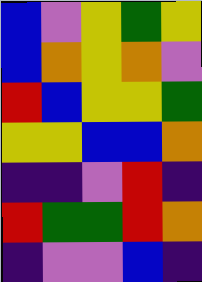[["blue", "violet", "yellow", "green", "yellow"], ["blue", "orange", "yellow", "orange", "violet"], ["red", "blue", "yellow", "yellow", "green"], ["yellow", "yellow", "blue", "blue", "orange"], ["indigo", "indigo", "violet", "red", "indigo"], ["red", "green", "green", "red", "orange"], ["indigo", "violet", "violet", "blue", "indigo"]]